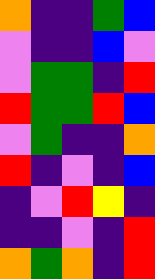[["orange", "indigo", "indigo", "green", "blue"], ["violet", "indigo", "indigo", "blue", "violet"], ["violet", "green", "green", "indigo", "red"], ["red", "green", "green", "red", "blue"], ["violet", "green", "indigo", "indigo", "orange"], ["red", "indigo", "violet", "indigo", "blue"], ["indigo", "violet", "red", "yellow", "indigo"], ["indigo", "indigo", "violet", "indigo", "red"], ["orange", "green", "orange", "indigo", "red"]]